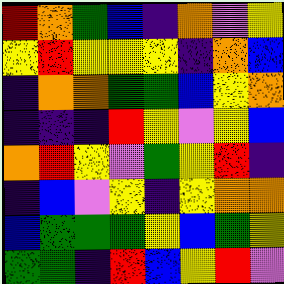[["red", "orange", "green", "blue", "indigo", "orange", "violet", "yellow"], ["yellow", "red", "yellow", "yellow", "yellow", "indigo", "orange", "blue"], ["indigo", "orange", "orange", "green", "green", "blue", "yellow", "orange"], ["indigo", "indigo", "indigo", "red", "yellow", "violet", "yellow", "blue"], ["orange", "red", "yellow", "violet", "green", "yellow", "red", "indigo"], ["indigo", "blue", "violet", "yellow", "indigo", "yellow", "orange", "orange"], ["blue", "green", "green", "green", "yellow", "blue", "green", "yellow"], ["green", "green", "indigo", "red", "blue", "yellow", "red", "violet"]]